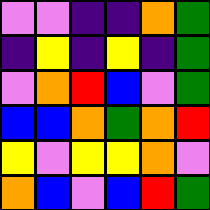[["violet", "violet", "indigo", "indigo", "orange", "green"], ["indigo", "yellow", "indigo", "yellow", "indigo", "green"], ["violet", "orange", "red", "blue", "violet", "green"], ["blue", "blue", "orange", "green", "orange", "red"], ["yellow", "violet", "yellow", "yellow", "orange", "violet"], ["orange", "blue", "violet", "blue", "red", "green"]]